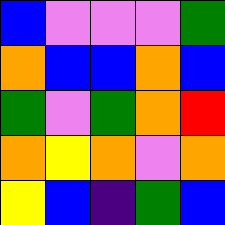[["blue", "violet", "violet", "violet", "green"], ["orange", "blue", "blue", "orange", "blue"], ["green", "violet", "green", "orange", "red"], ["orange", "yellow", "orange", "violet", "orange"], ["yellow", "blue", "indigo", "green", "blue"]]